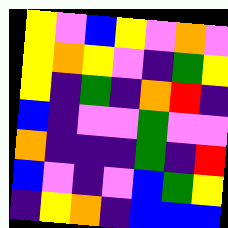[["yellow", "violet", "blue", "yellow", "violet", "orange", "violet"], ["yellow", "orange", "yellow", "violet", "indigo", "green", "yellow"], ["yellow", "indigo", "green", "indigo", "orange", "red", "indigo"], ["blue", "indigo", "violet", "violet", "green", "violet", "violet"], ["orange", "indigo", "indigo", "indigo", "green", "indigo", "red"], ["blue", "violet", "indigo", "violet", "blue", "green", "yellow"], ["indigo", "yellow", "orange", "indigo", "blue", "blue", "blue"]]